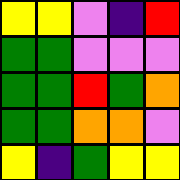[["yellow", "yellow", "violet", "indigo", "red"], ["green", "green", "violet", "violet", "violet"], ["green", "green", "red", "green", "orange"], ["green", "green", "orange", "orange", "violet"], ["yellow", "indigo", "green", "yellow", "yellow"]]